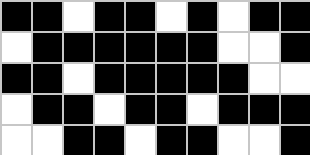[["black", "black", "white", "black", "black", "white", "black", "white", "black", "black"], ["white", "black", "black", "black", "black", "black", "black", "white", "white", "black"], ["black", "black", "white", "black", "black", "black", "black", "black", "white", "white"], ["white", "black", "black", "white", "black", "black", "white", "black", "black", "black"], ["white", "white", "black", "black", "white", "black", "black", "white", "white", "black"]]